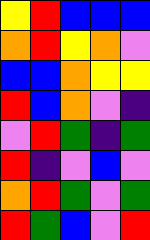[["yellow", "red", "blue", "blue", "blue"], ["orange", "red", "yellow", "orange", "violet"], ["blue", "blue", "orange", "yellow", "yellow"], ["red", "blue", "orange", "violet", "indigo"], ["violet", "red", "green", "indigo", "green"], ["red", "indigo", "violet", "blue", "violet"], ["orange", "red", "green", "violet", "green"], ["red", "green", "blue", "violet", "red"]]